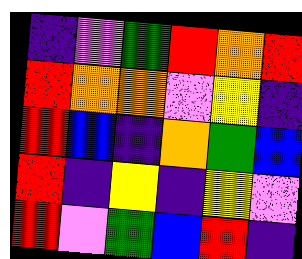[["indigo", "violet", "green", "red", "orange", "red"], ["red", "orange", "orange", "violet", "yellow", "indigo"], ["red", "blue", "indigo", "orange", "green", "blue"], ["red", "indigo", "yellow", "indigo", "yellow", "violet"], ["red", "violet", "green", "blue", "red", "indigo"]]